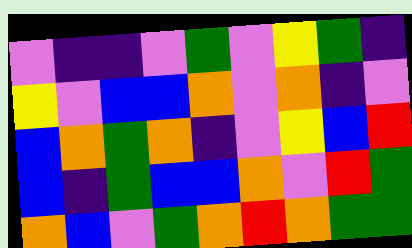[["violet", "indigo", "indigo", "violet", "green", "violet", "yellow", "green", "indigo"], ["yellow", "violet", "blue", "blue", "orange", "violet", "orange", "indigo", "violet"], ["blue", "orange", "green", "orange", "indigo", "violet", "yellow", "blue", "red"], ["blue", "indigo", "green", "blue", "blue", "orange", "violet", "red", "green"], ["orange", "blue", "violet", "green", "orange", "red", "orange", "green", "green"]]